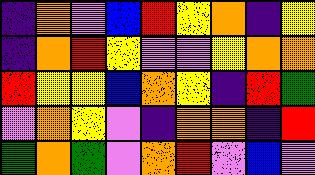[["indigo", "orange", "violet", "blue", "red", "yellow", "orange", "indigo", "yellow"], ["indigo", "orange", "red", "yellow", "violet", "violet", "yellow", "orange", "orange"], ["red", "yellow", "yellow", "blue", "orange", "yellow", "indigo", "red", "green"], ["violet", "orange", "yellow", "violet", "indigo", "orange", "orange", "indigo", "red"], ["green", "orange", "green", "violet", "orange", "red", "violet", "blue", "violet"]]